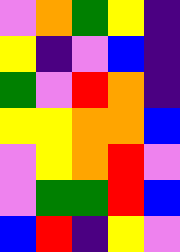[["violet", "orange", "green", "yellow", "indigo"], ["yellow", "indigo", "violet", "blue", "indigo"], ["green", "violet", "red", "orange", "indigo"], ["yellow", "yellow", "orange", "orange", "blue"], ["violet", "yellow", "orange", "red", "violet"], ["violet", "green", "green", "red", "blue"], ["blue", "red", "indigo", "yellow", "violet"]]